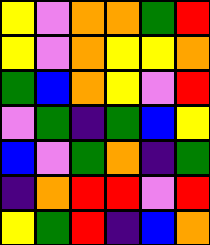[["yellow", "violet", "orange", "orange", "green", "red"], ["yellow", "violet", "orange", "yellow", "yellow", "orange"], ["green", "blue", "orange", "yellow", "violet", "red"], ["violet", "green", "indigo", "green", "blue", "yellow"], ["blue", "violet", "green", "orange", "indigo", "green"], ["indigo", "orange", "red", "red", "violet", "red"], ["yellow", "green", "red", "indigo", "blue", "orange"]]